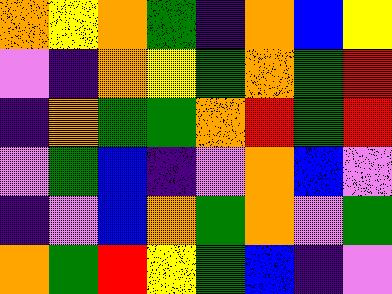[["orange", "yellow", "orange", "green", "indigo", "orange", "blue", "yellow"], ["violet", "indigo", "orange", "yellow", "green", "orange", "green", "red"], ["indigo", "orange", "green", "green", "orange", "red", "green", "red"], ["violet", "green", "blue", "indigo", "violet", "orange", "blue", "violet"], ["indigo", "violet", "blue", "orange", "green", "orange", "violet", "green"], ["orange", "green", "red", "yellow", "green", "blue", "indigo", "violet"]]